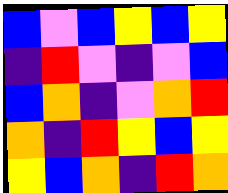[["blue", "violet", "blue", "yellow", "blue", "yellow"], ["indigo", "red", "violet", "indigo", "violet", "blue"], ["blue", "orange", "indigo", "violet", "orange", "red"], ["orange", "indigo", "red", "yellow", "blue", "yellow"], ["yellow", "blue", "orange", "indigo", "red", "orange"]]